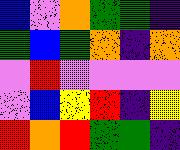[["blue", "violet", "orange", "green", "green", "indigo"], ["green", "blue", "green", "orange", "indigo", "orange"], ["violet", "red", "violet", "violet", "violet", "violet"], ["violet", "blue", "yellow", "red", "indigo", "yellow"], ["red", "orange", "red", "green", "green", "indigo"]]